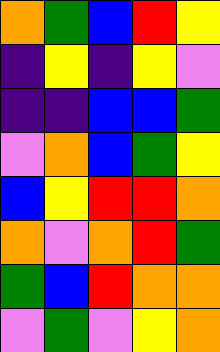[["orange", "green", "blue", "red", "yellow"], ["indigo", "yellow", "indigo", "yellow", "violet"], ["indigo", "indigo", "blue", "blue", "green"], ["violet", "orange", "blue", "green", "yellow"], ["blue", "yellow", "red", "red", "orange"], ["orange", "violet", "orange", "red", "green"], ["green", "blue", "red", "orange", "orange"], ["violet", "green", "violet", "yellow", "orange"]]